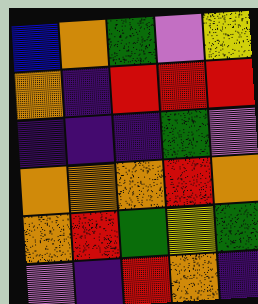[["blue", "orange", "green", "violet", "yellow"], ["orange", "indigo", "red", "red", "red"], ["indigo", "indigo", "indigo", "green", "violet"], ["orange", "orange", "orange", "red", "orange"], ["orange", "red", "green", "yellow", "green"], ["violet", "indigo", "red", "orange", "indigo"]]